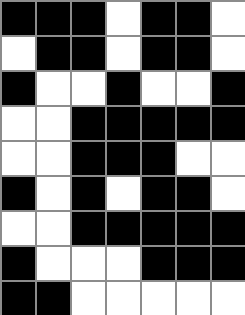[["black", "black", "black", "white", "black", "black", "white"], ["white", "black", "black", "white", "black", "black", "white"], ["black", "white", "white", "black", "white", "white", "black"], ["white", "white", "black", "black", "black", "black", "black"], ["white", "white", "black", "black", "black", "white", "white"], ["black", "white", "black", "white", "black", "black", "white"], ["white", "white", "black", "black", "black", "black", "black"], ["black", "white", "white", "white", "black", "black", "black"], ["black", "black", "white", "white", "white", "white", "white"]]